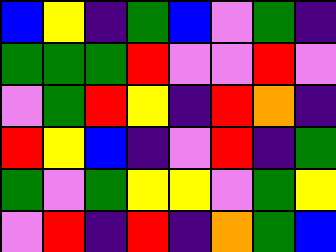[["blue", "yellow", "indigo", "green", "blue", "violet", "green", "indigo"], ["green", "green", "green", "red", "violet", "violet", "red", "violet"], ["violet", "green", "red", "yellow", "indigo", "red", "orange", "indigo"], ["red", "yellow", "blue", "indigo", "violet", "red", "indigo", "green"], ["green", "violet", "green", "yellow", "yellow", "violet", "green", "yellow"], ["violet", "red", "indigo", "red", "indigo", "orange", "green", "blue"]]